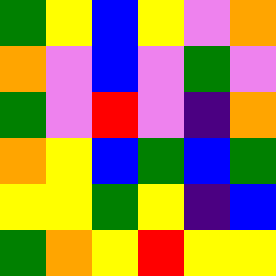[["green", "yellow", "blue", "yellow", "violet", "orange"], ["orange", "violet", "blue", "violet", "green", "violet"], ["green", "violet", "red", "violet", "indigo", "orange"], ["orange", "yellow", "blue", "green", "blue", "green"], ["yellow", "yellow", "green", "yellow", "indigo", "blue"], ["green", "orange", "yellow", "red", "yellow", "yellow"]]